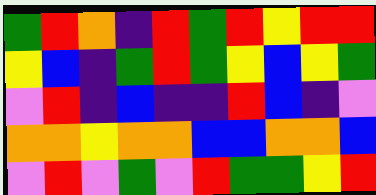[["green", "red", "orange", "indigo", "red", "green", "red", "yellow", "red", "red"], ["yellow", "blue", "indigo", "green", "red", "green", "yellow", "blue", "yellow", "green"], ["violet", "red", "indigo", "blue", "indigo", "indigo", "red", "blue", "indigo", "violet"], ["orange", "orange", "yellow", "orange", "orange", "blue", "blue", "orange", "orange", "blue"], ["violet", "red", "violet", "green", "violet", "red", "green", "green", "yellow", "red"]]